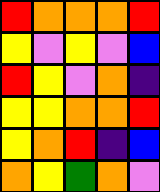[["red", "orange", "orange", "orange", "red"], ["yellow", "violet", "yellow", "violet", "blue"], ["red", "yellow", "violet", "orange", "indigo"], ["yellow", "yellow", "orange", "orange", "red"], ["yellow", "orange", "red", "indigo", "blue"], ["orange", "yellow", "green", "orange", "violet"]]